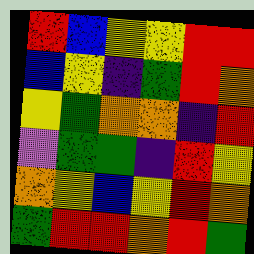[["red", "blue", "yellow", "yellow", "red", "red"], ["blue", "yellow", "indigo", "green", "red", "orange"], ["yellow", "green", "orange", "orange", "indigo", "red"], ["violet", "green", "green", "indigo", "red", "yellow"], ["orange", "yellow", "blue", "yellow", "red", "orange"], ["green", "red", "red", "orange", "red", "green"]]